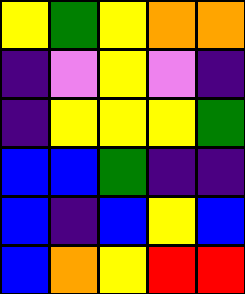[["yellow", "green", "yellow", "orange", "orange"], ["indigo", "violet", "yellow", "violet", "indigo"], ["indigo", "yellow", "yellow", "yellow", "green"], ["blue", "blue", "green", "indigo", "indigo"], ["blue", "indigo", "blue", "yellow", "blue"], ["blue", "orange", "yellow", "red", "red"]]